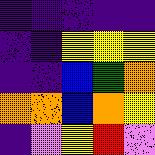[["indigo", "indigo", "indigo", "indigo", "indigo"], ["indigo", "indigo", "yellow", "yellow", "yellow"], ["indigo", "indigo", "blue", "green", "orange"], ["orange", "orange", "blue", "orange", "yellow"], ["indigo", "violet", "yellow", "red", "violet"]]